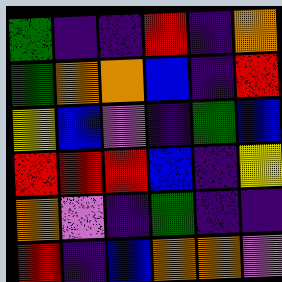[["green", "indigo", "indigo", "red", "indigo", "orange"], ["green", "orange", "orange", "blue", "indigo", "red"], ["yellow", "blue", "violet", "indigo", "green", "blue"], ["red", "red", "red", "blue", "indigo", "yellow"], ["orange", "violet", "indigo", "green", "indigo", "indigo"], ["red", "indigo", "blue", "orange", "orange", "violet"]]